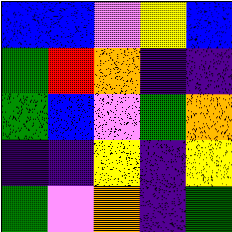[["blue", "blue", "violet", "yellow", "blue"], ["green", "red", "orange", "indigo", "indigo"], ["green", "blue", "violet", "green", "orange"], ["indigo", "indigo", "yellow", "indigo", "yellow"], ["green", "violet", "orange", "indigo", "green"]]